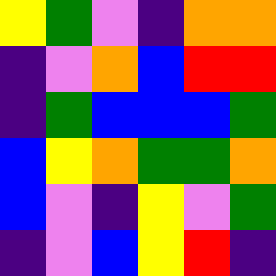[["yellow", "green", "violet", "indigo", "orange", "orange"], ["indigo", "violet", "orange", "blue", "red", "red"], ["indigo", "green", "blue", "blue", "blue", "green"], ["blue", "yellow", "orange", "green", "green", "orange"], ["blue", "violet", "indigo", "yellow", "violet", "green"], ["indigo", "violet", "blue", "yellow", "red", "indigo"]]